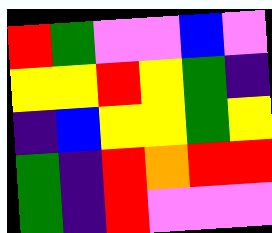[["red", "green", "violet", "violet", "blue", "violet"], ["yellow", "yellow", "red", "yellow", "green", "indigo"], ["indigo", "blue", "yellow", "yellow", "green", "yellow"], ["green", "indigo", "red", "orange", "red", "red"], ["green", "indigo", "red", "violet", "violet", "violet"]]